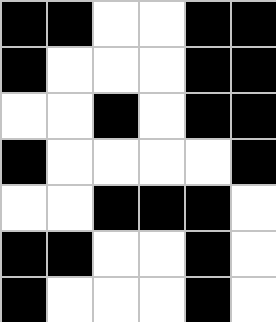[["black", "black", "white", "white", "black", "black"], ["black", "white", "white", "white", "black", "black"], ["white", "white", "black", "white", "black", "black"], ["black", "white", "white", "white", "white", "black"], ["white", "white", "black", "black", "black", "white"], ["black", "black", "white", "white", "black", "white"], ["black", "white", "white", "white", "black", "white"]]